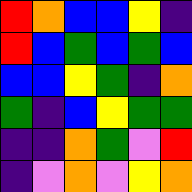[["red", "orange", "blue", "blue", "yellow", "indigo"], ["red", "blue", "green", "blue", "green", "blue"], ["blue", "blue", "yellow", "green", "indigo", "orange"], ["green", "indigo", "blue", "yellow", "green", "green"], ["indigo", "indigo", "orange", "green", "violet", "red"], ["indigo", "violet", "orange", "violet", "yellow", "orange"]]